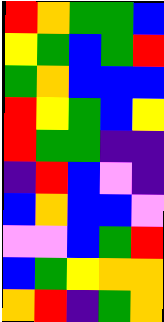[["red", "orange", "green", "green", "blue"], ["yellow", "green", "blue", "green", "red"], ["green", "orange", "blue", "blue", "blue"], ["red", "yellow", "green", "blue", "yellow"], ["red", "green", "green", "indigo", "indigo"], ["indigo", "red", "blue", "violet", "indigo"], ["blue", "orange", "blue", "blue", "violet"], ["violet", "violet", "blue", "green", "red"], ["blue", "green", "yellow", "orange", "orange"], ["orange", "red", "indigo", "green", "orange"]]